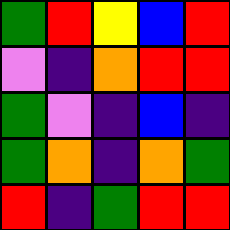[["green", "red", "yellow", "blue", "red"], ["violet", "indigo", "orange", "red", "red"], ["green", "violet", "indigo", "blue", "indigo"], ["green", "orange", "indigo", "orange", "green"], ["red", "indigo", "green", "red", "red"]]